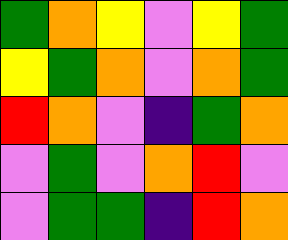[["green", "orange", "yellow", "violet", "yellow", "green"], ["yellow", "green", "orange", "violet", "orange", "green"], ["red", "orange", "violet", "indigo", "green", "orange"], ["violet", "green", "violet", "orange", "red", "violet"], ["violet", "green", "green", "indigo", "red", "orange"]]